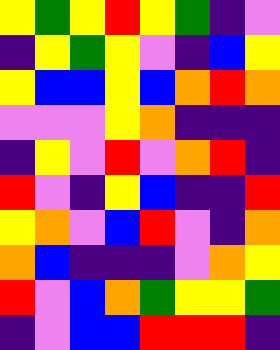[["yellow", "green", "yellow", "red", "yellow", "green", "indigo", "violet"], ["indigo", "yellow", "green", "yellow", "violet", "indigo", "blue", "yellow"], ["yellow", "blue", "blue", "yellow", "blue", "orange", "red", "orange"], ["violet", "violet", "violet", "yellow", "orange", "indigo", "indigo", "indigo"], ["indigo", "yellow", "violet", "red", "violet", "orange", "red", "indigo"], ["red", "violet", "indigo", "yellow", "blue", "indigo", "indigo", "red"], ["yellow", "orange", "violet", "blue", "red", "violet", "indigo", "orange"], ["orange", "blue", "indigo", "indigo", "indigo", "violet", "orange", "yellow"], ["red", "violet", "blue", "orange", "green", "yellow", "yellow", "green"], ["indigo", "violet", "blue", "blue", "red", "red", "red", "indigo"]]